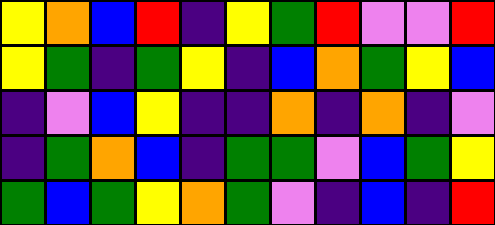[["yellow", "orange", "blue", "red", "indigo", "yellow", "green", "red", "violet", "violet", "red"], ["yellow", "green", "indigo", "green", "yellow", "indigo", "blue", "orange", "green", "yellow", "blue"], ["indigo", "violet", "blue", "yellow", "indigo", "indigo", "orange", "indigo", "orange", "indigo", "violet"], ["indigo", "green", "orange", "blue", "indigo", "green", "green", "violet", "blue", "green", "yellow"], ["green", "blue", "green", "yellow", "orange", "green", "violet", "indigo", "blue", "indigo", "red"]]